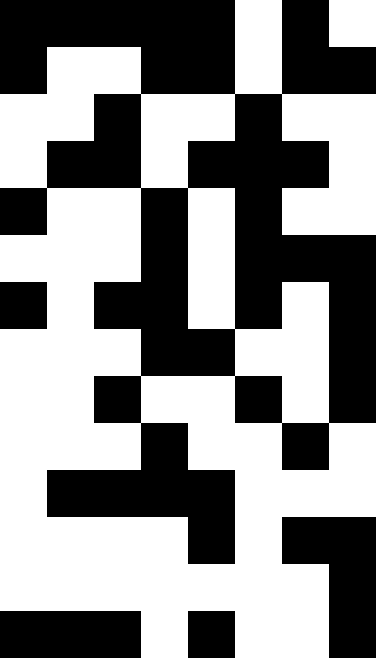[["black", "black", "black", "black", "black", "white", "black", "white"], ["black", "white", "white", "black", "black", "white", "black", "black"], ["white", "white", "black", "white", "white", "black", "white", "white"], ["white", "black", "black", "white", "black", "black", "black", "white"], ["black", "white", "white", "black", "white", "black", "white", "white"], ["white", "white", "white", "black", "white", "black", "black", "black"], ["black", "white", "black", "black", "white", "black", "white", "black"], ["white", "white", "white", "black", "black", "white", "white", "black"], ["white", "white", "black", "white", "white", "black", "white", "black"], ["white", "white", "white", "black", "white", "white", "black", "white"], ["white", "black", "black", "black", "black", "white", "white", "white"], ["white", "white", "white", "white", "black", "white", "black", "black"], ["white", "white", "white", "white", "white", "white", "white", "black"], ["black", "black", "black", "white", "black", "white", "white", "black"]]